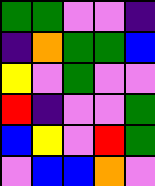[["green", "green", "violet", "violet", "indigo"], ["indigo", "orange", "green", "green", "blue"], ["yellow", "violet", "green", "violet", "violet"], ["red", "indigo", "violet", "violet", "green"], ["blue", "yellow", "violet", "red", "green"], ["violet", "blue", "blue", "orange", "violet"]]